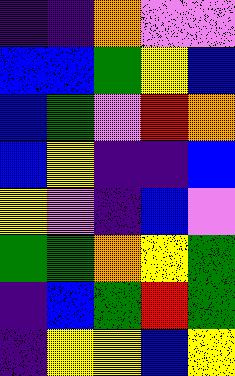[["indigo", "indigo", "orange", "violet", "violet"], ["blue", "blue", "green", "yellow", "blue"], ["blue", "green", "violet", "red", "orange"], ["blue", "yellow", "indigo", "indigo", "blue"], ["yellow", "violet", "indigo", "blue", "violet"], ["green", "green", "orange", "yellow", "green"], ["indigo", "blue", "green", "red", "green"], ["indigo", "yellow", "yellow", "blue", "yellow"]]